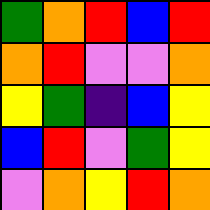[["green", "orange", "red", "blue", "red"], ["orange", "red", "violet", "violet", "orange"], ["yellow", "green", "indigo", "blue", "yellow"], ["blue", "red", "violet", "green", "yellow"], ["violet", "orange", "yellow", "red", "orange"]]